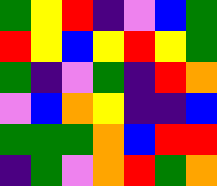[["green", "yellow", "red", "indigo", "violet", "blue", "green"], ["red", "yellow", "blue", "yellow", "red", "yellow", "green"], ["green", "indigo", "violet", "green", "indigo", "red", "orange"], ["violet", "blue", "orange", "yellow", "indigo", "indigo", "blue"], ["green", "green", "green", "orange", "blue", "red", "red"], ["indigo", "green", "violet", "orange", "red", "green", "orange"]]